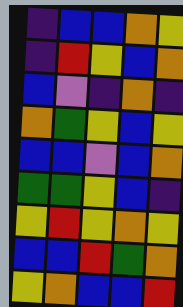[["indigo", "blue", "blue", "orange", "yellow"], ["indigo", "red", "yellow", "blue", "orange"], ["blue", "violet", "indigo", "orange", "indigo"], ["orange", "green", "yellow", "blue", "yellow"], ["blue", "blue", "violet", "blue", "orange"], ["green", "green", "yellow", "blue", "indigo"], ["yellow", "red", "yellow", "orange", "yellow"], ["blue", "blue", "red", "green", "orange"], ["yellow", "orange", "blue", "blue", "red"]]